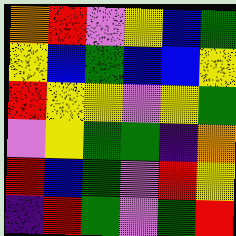[["orange", "red", "violet", "yellow", "blue", "green"], ["yellow", "blue", "green", "blue", "blue", "yellow"], ["red", "yellow", "yellow", "violet", "yellow", "green"], ["violet", "yellow", "green", "green", "indigo", "orange"], ["red", "blue", "green", "violet", "red", "yellow"], ["indigo", "red", "green", "violet", "green", "red"]]